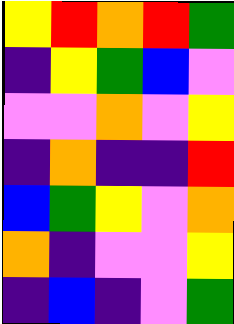[["yellow", "red", "orange", "red", "green"], ["indigo", "yellow", "green", "blue", "violet"], ["violet", "violet", "orange", "violet", "yellow"], ["indigo", "orange", "indigo", "indigo", "red"], ["blue", "green", "yellow", "violet", "orange"], ["orange", "indigo", "violet", "violet", "yellow"], ["indigo", "blue", "indigo", "violet", "green"]]